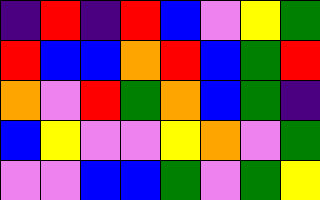[["indigo", "red", "indigo", "red", "blue", "violet", "yellow", "green"], ["red", "blue", "blue", "orange", "red", "blue", "green", "red"], ["orange", "violet", "red", "green", "orange", "blue", "green", "indigo"], ["blue", "yellow", "violet", "violet", "yellow", "orange", "violet", "green"], ["violet", "violet", "blue", "blue", "green", "violet", "green", "yellow"]]